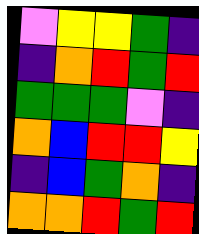[["violet", "yellow", "yellow", "green", "indigo"], ["indigo", "orange", "red", "green", "red"], ["green", "green", "green", "violet", "indigo"], ["orange", "blue", "red", "red", "yellow"], ["indigo", "blue", "green", "orange", "indigo"], ["orange", "orange", "red", "green", "red"]]